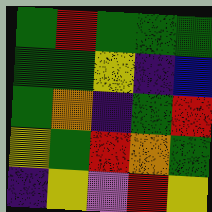[["green", "red", "green", "green", "green"], ["green", "green", "yellow", "indigo", "blue"], ["green", "orange", "indigo", "green", "red"], ["yellow", "green", "red", "orange", "green"], ["indigo", "yellow", "violet", "red", "yellow"]]